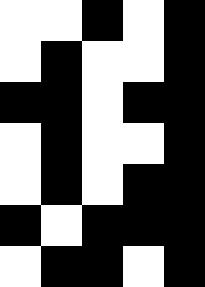[["white", "white", "black", "white", "black"], ["white", "black", "white", "white", "black"], ["black", "black", "white", "black", "black"], ["white", "black", "white", "white", "black"], ["white", "black", "white", "black", "black"], ["black", "white", "black", "black", "black"], ["white", "black", "black", "white", "black"]]